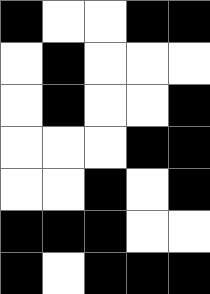[["black", "white", "white", "black", "black"], ["white", "black", "white", "white", "white"], ["white", "black", "white", "white", "black"], ["white", "white", "white", "black", "black"], ["white", "white", "black", "white", "black"], ["black", "black", "black", "white", "white"], ["black", "white", "black", "black", "black"]]